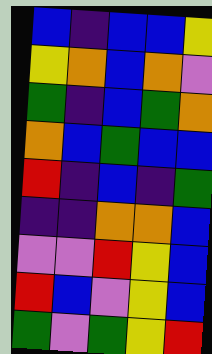[["blue", "indigo", "blue", "blue", "yellow"], ["yellow", "orange", "blue", "orange", "violet"], ["green", "indigo", "blue", "green", "orange"], ["orange", "blue", "green", "blue", "blue"], ["red", "indigo", "blue", "indigo", "green"], ["indigo", "indigo", "orange", "orange", "blue"], ["violet", "violet", "red", "yellow", "blue"], ["red", "blue", "violet", "yellow", "blue"], ["green", "violet", "green", "yellow", "red"]]